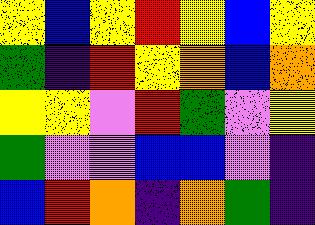[["yellow", "blue", "yellow", "red", "yellow", "blue", "yellow"], ["green", "indigo", "red", "yellow", "orange", "blue", "orange"], ["yellow", "yellow", "violet", "red", "green", "violet", "yellow"], ["green", "violet", "violet", "blue", "blue", "violet", "indigo"], ["blue", "red", "orange", "indigo", "orange", "green", "indigo"]]